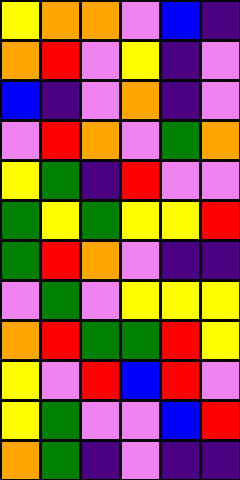[["yellow", "orange", "orange", "violet", "blue", "indigo"], ["orange", "red", "violet", "yellow", "indigo", "violet"], ["blue", "indigo", "violet", "orange", "indigo", "violet"], ["violet", "red", "orange", "violet", "green", "orange"], ["yellow", "green", "indigo", "red", "violet", "violet"], ["green", "yellow", "green", "yellow", "yellow", "red"], ["green", "red", "orange", "violet", "indigo", "indigo"], ["violet", "green", "violet", "yellow", "yellow", "yellow"], ["orange", "red", "green", "green", "red", "yellow"], ["yellow", "violet", "red", "blue", "red", "violet"], ["yellow", "green", "violet", "violet", "blue", "red"], ["orange", "green", "indigo", "violet", "indigo", "indigo"]]